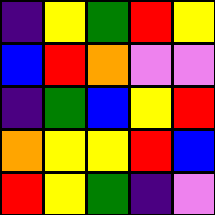[["indigo", "yellow", "green", "red", "yellow"], ["blue", "red", "orange", "violet", "violet"], ["indigo", "green", "blue", "yellow", "red"], ["orange", "yellow", "yellow", "red", "blue"], ["red", "yellow", "green", "indigo", "violet"]]